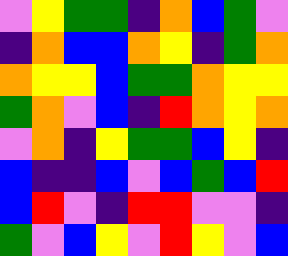[["violet", "yellow", "green", "green", "indigo", "orange", "blue", "green", "violet"], ["indigo", "orange", "blue", "blue", "orange", "yellow", "indigo", "green", "orange"], ["orange", "yellow", "yellow", "blue", "green", "green", "orange", "yellow", "yellow"], ["green", "orange", "violet", "blue", "indigo", "red", "orange", "yellow", "orange"], ["violet", "orange", "indigo", "yellow", "green", "green", "blue", "yellow", "indigo"], ["blue", "indigo", "indigo", "blue", "violet", "blue", "green", "blue", "red"], ["blue", "red", "violet", "indigo", "red", "red", "violet", "violet", "indigo"], ["green", "violet", "blue", "yellow", "violet", "red", "yellow", "violet", "blue"]]